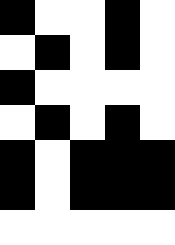[["black", "white", "white", "black", "white"], ["white", "black", "white", "black", "white"], ["black", "white", "white", "white", "white"], ["white", "black", "white", "black", "white"], ["black", "white", "black", "black", "black"], ["black", "white", "black", "black", "black"], ["white", "white", "white", "white", "white"]]